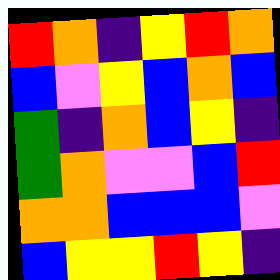[["red", "orange", "indigo", "yellow", "red", "orange"], ["blue", "violet", "yellow", "blue", "orange", "blue"], ["green", "indigo", "orange", "blue", "yellow", "indigo"], ["green", "orange", "violet", "violet", "blue", "red"], ["orange", "orange", "blue", "blue", "blue", "violet"], ["blue", "yellow", "yellow", "red", "yellow", "indigo"]]